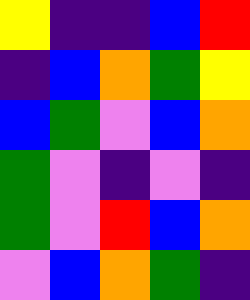[["yellow", "indigo", "indigo", "blue", "red"], ["indigo", "blue", "orange", "green", "yellow"], ["blue", "green", "violet", "blue", "orange"], ["green", "violet", "indigo", "violet", "indigo"], ["green", "violet", "red", "blue", "orange"], ["violet", "blue", "orange", "green", "indigo"]]